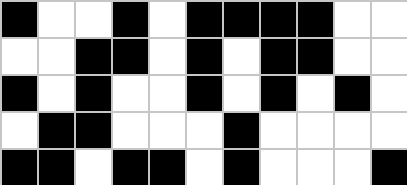[["black", "white", "white", "black", "white", "black", "black", "black", "black", "white", "white"], ["white", "white", "black", "black", "white", "black", "white", "black", "black", "white", "white"], ["black", "white", "black", "white", "white", "black", "white", "black", "white", "black", "white"], ["white", "black", "black", "white", "white", "white", "black", "white", "white", "white", "white"], ["black", "black", "white", "black", "black", "white", "black", "white", "white", "white", "black"]]